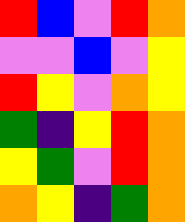[["red", "blue", "violet", "red", "orange"], ["violet", "violet", "blue", "violet", "yellow"], ["red", "yellow", "violet", "orange", "yellow"], ["green", "indigo", "yellow", "red", "orange"], ["yellow", "green", "violet", "red", "orange"], ["orange", "yellow", "indigo", "green", "orange"]]